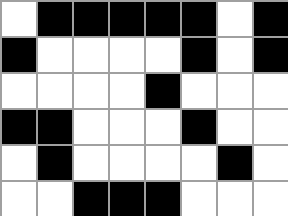[["white", "black", "black", "black", "black", "black", "white", "black"], ["black", "white", "white", "white", "white", "black", "white", "black"], ["white", "white", "white", "white", "black", "white", "white", "white"], ["black", "black", "white", "white", "white", "black", "white", "white"], ["white", "black", "white", "white", "white", "white", "black", "white"], ["white", "white", "black", "black", "black", "white", "white", "white"]]